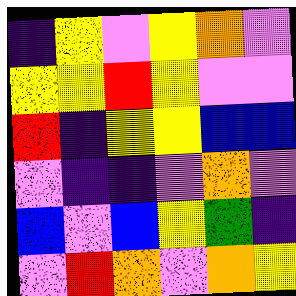[["indigo", "yellow", "violet", "yellow", "orange", "violet"], ["yellow", "yellow", "red", "yellow", "violet", "violet"], ["red", "indigo", "yellow", "yellow", "blue", "blue"], ["violet", "indigo", "indigo", "violet", "orange", "violet"], ["blue", "violet", "blue", "yellow", "green", "indigo"], ["violet", "red", "orange", "violet", "orange", "yellow"]]